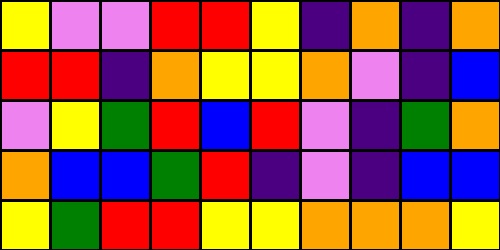[["yellow", "violet", "violet", "red", "red", "yellow", "indigo", "orange", "indigo", "orange"], ["red", "red", "indigo", "orange", "yellow", "yellow", "orange", "violet", "indigo", "blue"], ["violet", "yellow", "green", "red", "blue", "red", "violet", "indigo", "green", "orange"], ["orange", "blue", "blue", "green", "red", "indigo", "violet", "indigo", "blue", "blue"], ["yellow", "green", "red", "red", "yellow", "yellow", "orange", "orange", "orange", "yellow"]]